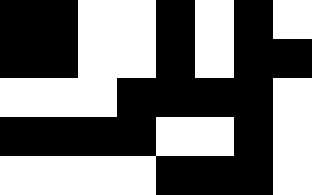[["black", "black", "white", "white", "black", "white", "black", "white"], ["black", "black", "white", "white", "black", "white", "black", "black"], ["white", "white", "white", "black", "black", "black", "black", "white"], ["black", "black", "black", "black", "white", "white", "black", "white"], ["white", "white", "white", "white", "black", "black", "black", "white"]]